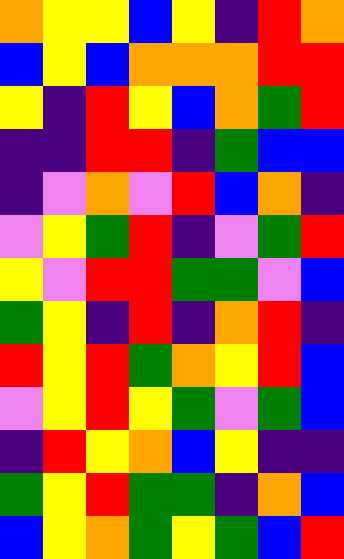[["orange", "yellow", "yellow", "blue", "yellow", "indigo", "red", "orange"], ["blue", "yellow", "blue", "orange", "orange", "orange", "red", "red"], ["yellow", "indigo", "red", "yellow", "blue", "orange", "green", "red"], ["indigo", "indigo", "red", "red", "indigo", "green", "blue", "blue"], ["indigo", "violet", "orange", "violet", "red", "blue", "orange", "indigo"], ["violet", "yellow", "green", "red", "indigo", "violet", "green", "red"], ["yellow", "violet", "red", "red", "green", "green", "violet", "blue"], ["green", "yellow", "indigo", "red", "indigo", "orange", "red", "indigo"], ["red", "yellow", "red", "green", "orange", "yellow", "red", "blue"], ["violet", "yellow", "red", "yellow", "green", "violet", "green", "blue"], ["indigo", "red", "yellow", "orange", "blue", "yellow", "indigo", "indigo"], ["green", "yellow", "red", "green", "green", "indigo", "orange", "blue"], ["blue", "yellow", "orange", "green", "yellow", "green", "blue", "red"]]